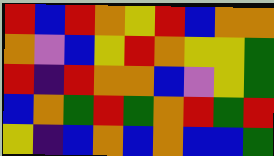[["red", "blue", "red", "orange", "yellow", "red", "blue", "orange", "orange"], ["orange", "violet", "blue", "yellow", "red", "orange", "yellow", "yellow", "green"], ["red", "indigo", "red", "orange", "orange", "blue", "violet", "yellow", "green"], ["blue", "orange", "green", "red", "green", "orange", "red", "green", "red"], ["yellow", "indigo", "blue", "orange", "blue", "orange", "blue", "blue", "green"]]